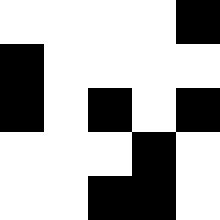[["white", "white", "white", "white", "black"], ["black", "white", "white", "white", "white"], ["black", "white", "black", "white", "black"], ["white", "white", "white", "black", "white"], ["white", "white", "black", "black", "white"]]